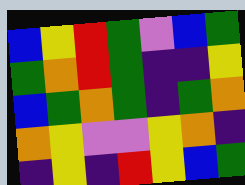[["blue", "yellow", "red", "green", "violet", "blue", "green"], ["green", "orange", "red", "green", "indigo", "indigo", "yellow"], ["blue", "green", "orange", "green", "indigo", "green", "orange"], ["orange", "yellow", "violet", "violet", "yellow", "orange", "indigo"], ["indigo", "yellow", "indigo", "red", "yellow", "blue", "green"]]